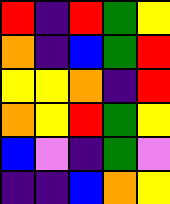[["red", "indigo", "red", "green", "yellow"], ["orange", "indigo", "blue", "green", "red"], ["yellow", "yellow", "orange", "indigo", "red"], ["orange", "yellow", "red", "green", "yellow"], ["blue", "violet", "indigo", "green", "violet"], ["indigo", "indigo", "blue", "orange", "yellow"]]